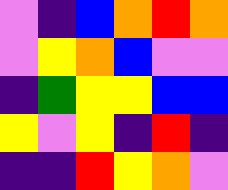[["violet", "indigo", "blue", "orange", "red", "orange"], ["violet", "yellow", "orange", "blue", "violet", "violet"], ["indigo", "green", "yellow", "yellow", "blue", "blue"], ["yellow", "violet", "yellow", "indigo", "red", "indigo"], ["indigo", "indigo", "red", "yellow", "orange", "violet"]]